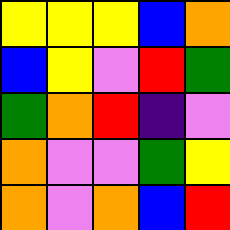[["yellow", "yellow", "yellow", "blue", "orange"], ["blue", "yellow", "violet", "red", "green"], ["green", "orange", "red", "indigo", "violet"], ["orange", "violet", "violet", "green", "yellow"], ["orange", "violet", "orange", "blue", "red"]]